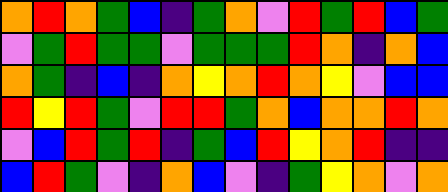[["orange", "red", "orange", "green", "blue", "indigo", "green", "orange", "violet", "red", "green", "red", "blue", "green"], ["violet", "green", "red", "green", "green", "violet", "green", "green", "green", "red", "orange", "indigo", "orange", "blue"], ["orange", "green", "indigo", "blue", "indigo", "orange", "yellow", "orange", "red", "orange", "yellow", "violet", "blue", "blue"], ["red", "yellow", "red", "green", "violet", "red", "red", "green", "orange", "blue", "orange", "orange", "red", "orange"], ["violet", "blue", "red", "green", "red", "indigo", "green", "blue", "red", "yellow", "orange", "red", "indigo", "indigo"], ["blue", "red", "green", "violet", "indigo", "orange", "blue", "violet", "indigo", "green", "yellow", "orange", "violet", "orange"]]